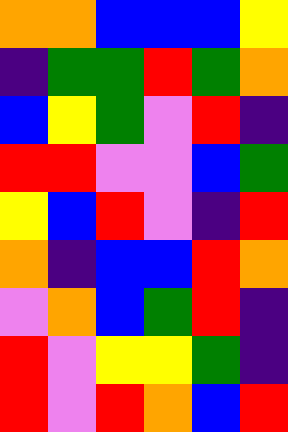[["orange", "orange", "blue", "blue", "blue", "yellow"], ["indigo", "green", "green", "red", "green", "orange"], ["blue", "yellow", "green", "violet", "red", "indigo"], ["red", "red", "violet", "violet", "blue", "green"], ["yellow", "blue", "red", "violet", "indigo", "red"], ["orange", "indigo", "blue", "blue", "red", "orange"], ["violet", "orange", "blue", "green", "red", "indigo"], ["red", "violet", "yellow", "yellow", "green", "indigo"], ["red", "violet", "red", "orange", "blue", "red"]]